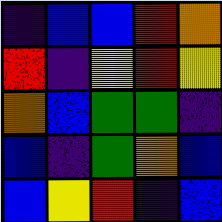[["indigo", "blue", "blue", "red", "orange"], ["red", "indigo", "yellow", "red", "yellow"], ["orange", "blue", "green", "green", "indigo"], ["blue", "indigo", "green", "orange", "blue"], ["blue", "yellow", "red", "indigo", "blue"]]